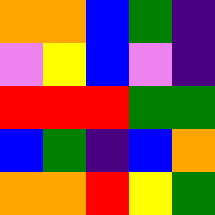[["orange", "orange", "blue", "green", "indigo"], ["violet", "yellow", "blue", "violet", "indigo"], ["red", "red", "red", "green", "green"], ["blue", "green", "indigo", "blue", "orange"], ["orange", "orange", "red", "yellow", "green"]]